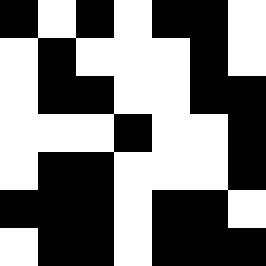[["black", "white", "black", "white", "black", "black", "white"], ["white", "black", "white", "white", "white", "black", "white"], ["white", "black", "black", "white", "white", "black", "black"], ["white", "white", "white", "black", "white", "white", "black"], ["white", "black", "black", "white", "white", "white", "black"], ["black", "black", "black", "white", "black", "black", "white"], ["white", "black", "black", "white", "black", "black", "black"]]